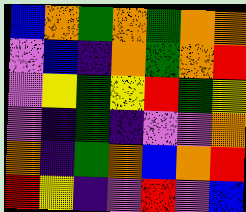[["blue", "orange", "green", "orange", "green", "orange", "orange"], ["violet", "blue", "indigo", "orange", "green", "orange", "red"], ["violet", "yellow", "green", "yellow", "red", "green", "yellow"], ["violet", "indigo", "green", "indigo", "violet", "violet", "orange"], ["orange", "indigo", "green", "orange", "blue", "orange", "red"], ["red", "yellow", "indigo", "violet", "red", "violet", "blue"]]